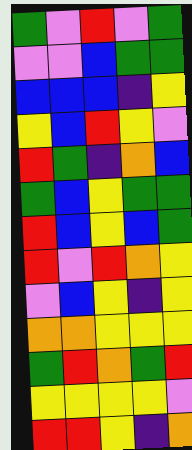[["green", "violet", "red", "violet", "green"], ["violet", "violet", "blue", "green", "green"], ["blue", "blue", "blue", "indigo", "yellow"], ["yellow", "blue", "red", "yellow", "violet"], ["red", "green", "indigo", "orange", "blue"], ["green", "blue", "yellow", "green", "green"], ["red", "blue", "yellow", "blue", "green"], ["red", "violet", "red", "orange", "yellow"], ["violet", "blue", "yellow", "indigo", "yellow"], ["orange", "orange", "yellow", "yellow", "yellow"], ["green", "red", "orange", "green", "red"], ["yellow", "yellow", "yellow", "yellow", "violet"], ["red", "red", "yellow", "indigo", "orange"]]